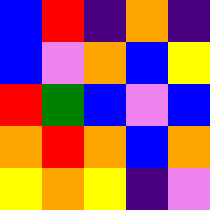[["blue", "red", "indigo", "orange", "indigo"], ["blue", "violet", "orange", "blue", "yellow"], ["red", "green", "blue", "violet", "blue"], ["orange", "red", "orange", "blue", "orange"], ["yellow", "orange", "yellow", "indigo", "violet"]]